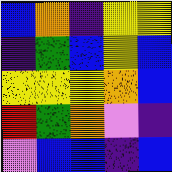[["blue", "orange", "indigo", "yellow", "yellow"], ["indigo", "green", "blue", "yellow", "blue"], ["yellow", "yellow", "yellow", "orange", "blue"], ["red", "green", "orange", "violet", "indigo"], ["violet", "blue", "blue", "indigo", "blue"]]